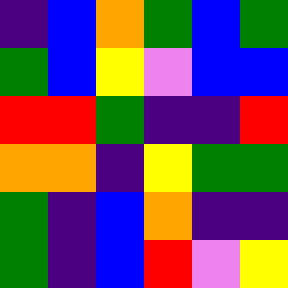[["indigo", "blue", "orange", "green", "blue", "green"], ["green", "blue", "yellow", "violet", "blue", "blue"], ["red", "red", "green", "indigo", "indigo", "red"], ["orange", "orange", "indigo", "yellow", "green", "green"], ["green", "indigo", "blue", "orange", "indigo", "indigo"], ["green", "indigo", "blue", "red", "violet", "yellow"]]